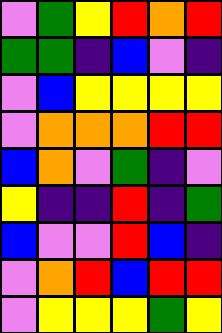[["violet", "green", "yellow", "red", "orange", "red"], ["green", "green", "indigo", "blue", "violet", "indigo"], ["violet", "blue", "yellow", "yellow", "yellow", "yellow"], ["violet", "orange", "orange", "orange", "red", "red"], ["blue", "orange", "violet", "green", "indigo", "violet"], ["yellow", "indigo", "indigo", "red", "indigo", "green"], ["blue", "violet", "violet", "red", "blue", "indigo"], ["violet", "orange", "red", "blue", "red", "red"], ["violet", "yellow", "yellow", "yellow", "green", "yellow"]]